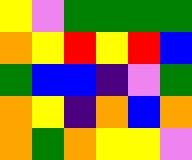[["yellow", "violet", "green", "green", "green", "green"], ["orange", "yellow", "red", "yellow", "red", "blue"], ["green", "blue", "blue", "indigo", "violet", "green"], ["orange", "yellow", "indigo", "orange", "blue", "orange"], ["orange", "green", "orange", "yellow", "yellow", "violet"]]